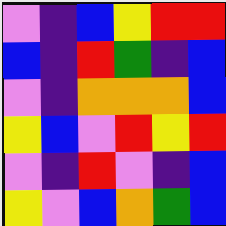[["violet", "indigo", "blue", "yellow", "red", "red"], ["blue", "indigo", "red", "green", "indigo", "blue"], ["violet", "indigo", "orange", "orange", "orange", "blue"], ["yellow", "blue", "violet", "red", "yellow", "red"], ["violet", "indigo", "red", "violet", "indigo", "blue"], ["yellow", "violet", "blue", "orange", "green", "blue"]]